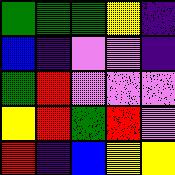[["green", "green", "green", "yellow", "indigo"], ["blue", "indigo", "violet", "violet", "indigo"], ["green", "red", "violet", "violet", "violet"], ["yellow", "red", "green", "red", "violet"], ["red", "indigo", "blue", "yellow", "yellow"]]